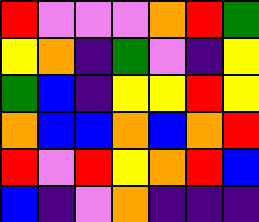[["red", "violet", "violet", "violet", "orange", "red", "green"], ["yellow", "orange", "indigo", "green", "violet", "indigo", "yellow"], ["green", "blue", "indigo", "yellow", "yellow", "red", "yellow"], ["orange", "blue", "blue", "orange", "blue", "orange", "red"], ["red", "violet", "red", "yellow", "orange", "red", "blue"], ["blue", "indigo", "violet", "orange", "indigo", "indigo", "indigo"]]